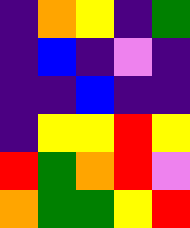[["indigo", "orange", "yellow", "indigo", "green"], ["indigo", "blue", "indigo", "violet", "indigo"], ["indigo", "indigo", "blue", "indigo", "indigo"], ["indigo", "yellow", "yellow", "red", "yellow"], ["red", "green", "orange", "red", "violet"], ["orange", "green", "green", "yellow", "red"]]